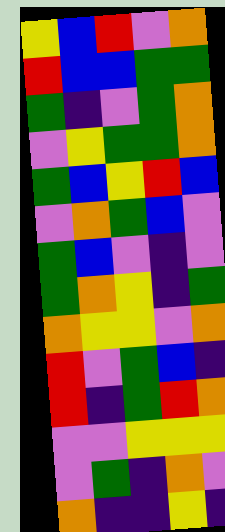[["yellow", "blue", "red", "violet", "orange"], ["red", "blue", "blue", "green", "green"], ["green", "indigo", "violet", "green", "orange"], ["violet", "yellow", "green", "green", "orange"], ["green", "blue", "yellow", "red", "blue"], ["violet", "orange", "green", "blue", "violet"], ["green", "blue", "violet", "indigo", "violet"], ["green", "orange", "yellow", "indigo", "green"], ["orange", "yellow", "yellow", "violet", "orange"], ["red", "violet", "green", "blue", "indigo"], ["red", "indigo", "green", "red", "orange"], ["violet", "violet", "yellow", "yellow", "yellow"], ["violet", "green", "indigo", "orange", "violet"], ["orange", "indigo", "indigo", "yellow", "indigo"]]